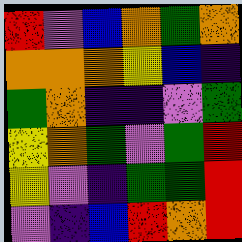[["red", "violet", "blue", "orange", "green", "orange"], ["orange", "orange", "orange", "yellow", "blue", "indigo"], ["green", "orange", "indigo", "indigo", "violet", "green"], ["yellow", "orange", "green", "violet", "green", "red"], ["yellow", "violet", "indigo", "green", "green", "red"], ["violet", "indigo", "blue", "red", "orange", "red"]]